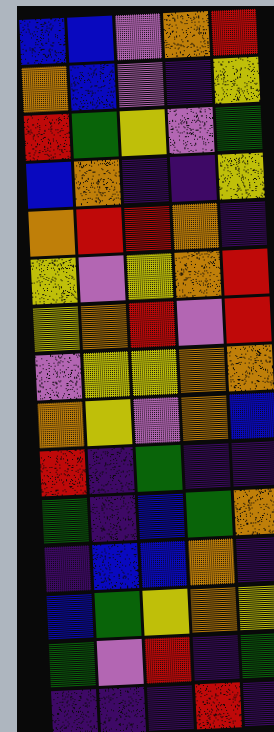[["blue", "blue", "violet", "orange", "red"], ["orange", "blue", "violet", "indigo", "yellow"], ["red", "green", "yellow", "violet", "green"], ["blue", "orange", "indigo", "indigo", "yellow"], ["orange", "red", "red", "orange", "indigo"], ["yellow", "violet", "yellow", "orange", "red"], ["yellow", "orange", "red", "violet", "red"], ["violet", "yellow", "yellow", "orange", "orange"], ["orange", "yellow", "violet", "orange", "blue"], ["red", "indigo", "green", "indigo", "indigo"], ["green", "indigo", "blue", "green", "orange"], ["indigo", "blue", "blue", "orange", "indigo"], ["blue", "green", "yellow", "orange", "yellow"], ["green", "violet", "red", "indigo", "green"], ["indigo", "indigo", "indigo", "red", "indigo"]]